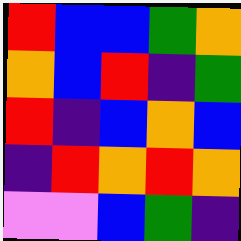[["red", "blue", "blue", "green", "orange"], ["orange", "blue", "red", "indigo", "green"], ["red", "indigo", "blue", "orange", "blue"], ["indigo", "red", "orange", "red", "orange"], ["violet", "violet", "blue", "green", "indigo"]]